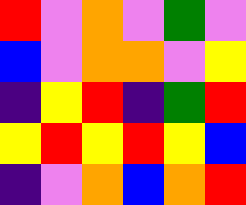[["red", "violet", "orange", "violet", "green", "violet"], ["blue", "violet", "orange", "orange", "violet", "yellow"], ["indigo", "yellow", "red", "indigo", "green", "red"], ["yellow", "red", "yellow", "red", "yellow", "blue"], ["indigo", "violet", "orange", "blue", "orange", "red"]]